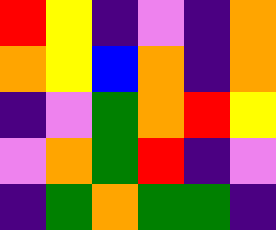[["red", "yellow", "indigo", "violet", "indigo", "orange"], ["orange", "yellow", "blue", "orange", "indigo", "orange"], ["indigo", "violet", "green", "orange", "red", "yellow"], ["violet", "orange", "green", "red", "indigo", "violet"], ["indigo", "green", "orange", "green", "green", "indigo"]]